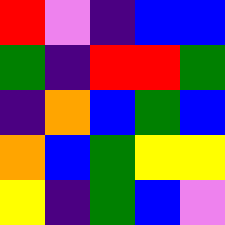[["red", "violet", "indigo", "blue", "blue"], ["green", "indigo", "red", "red", "green"], ["indigo", "orange", "blue", "green", "blue"], ["orange", "blue", "green", "yellow", "yellow"], ["yellow", "indigo", "green", "blue", "violet"]]